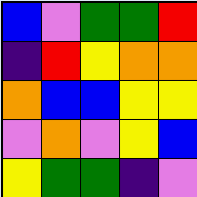[["blue", "violet", "green", "green", "red"], ["indigo", "red", "yellow", "orange", "orange"], ["orange", "blue", "blue", "yellow", "yellow"], ["violet", "orange", "violet", "yellow", "blue"], ["yellow", "green", "green", "indigo", "violet"]]